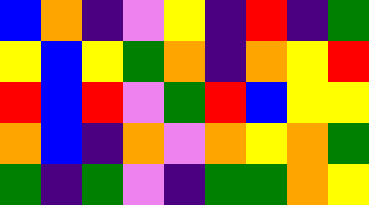[["blue", "orange", "indigo", "violet", "yellow", "indigo", "red", "indigo", "green"], ["yellow", "blue", "yellow", "green", "orange", "indigo", "orange", "yellow", "red"], ["red", "blue", "red", "violet", "green", "red", "blue", "yellow", "yellow"], ["orange", "blue", "indigo", "orange", "violet", "orange", "yellow", "orange", "green"], ["green", "indigo", "green", "violet", "indigo", "green", "green", "orange", "yellow"]]